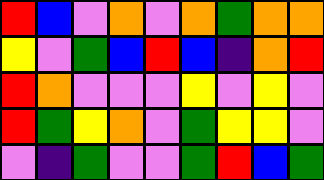[["red", "blue", "violet", "orange", "violet", "orange", "green", "orange", "orange"], ["yellow", "violet", "green", "blue", "red", "blue", "indigo", "orange", "red"], ["red", "orange", "violet", "violet", "violet", "yellow", "violet", "yellow", "violet"], ["red", "green", "yellow", "orange", "violet", "green", "yellow", "yellow", "violet"], ["violet", "indigo", "green", "violet", "violet", "green", "red", "blue", "green"]]